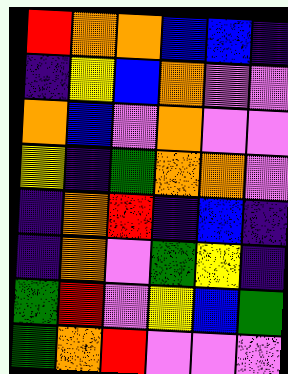[["red", "orange", "orange", "blue", "blue", "indigo"], ["indigo", "yellow", "blue", "orange", "violet", "violet"], ["orange", "blue", "violet", "orange", "violet", "violet"], ["yellow", "indigo", "green", "orange", "orange", "violet"], ["indigo", "orange", "red", "indigo", "blue", "indigo"], ["indigo", "orange", "violet", "green", "yellow", "indigo"], ["green", "red", "violet", "yellow", "blue", "green"], ["green", "orange", "red", "violet", "violet", "violet"]]